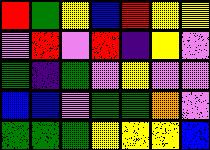[["red", "green", "yellow", "blue", "red", "yellow", "yellow"], ["violet", "red", "violet", "red", "indigo", "yellow", "violet"], ["green", "indigo", "green", "violet", "yellow", "violet", "violet"], ["blue", "blue", "violet", "green", "green", "orange", "violet"], ["green", "green", "green", "yellow", "yellow", "yellow", "blue"]]